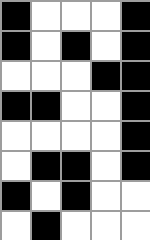[["black", "white", "white", "white", "black"], ["black", "white", "black", "white", "black"], ["white", "white", "white", "black", "black"], ["black", "black", "white", "white", "black"], ["white", "white", "white", "white", "black"], ["white", "black", "black", "white", "black"], ["black", "white", "black", "white", "white"], ["white", "black", "white", "white", "white"]]